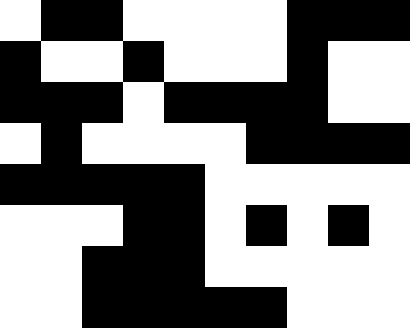[["white", "black", "black", "white", "white", "white", "white", "black", "black", "black"], ["black", "white", "white", "black", "white", "white", "white", "black", "white", "white"], ["black", "black", "black", "white", "black", "black", "black", "black", "white", "white"], ["white", "black", "white", "white", "white", "white", "black", "black", "black", "black"], ["black", "black", "black", "black", "black", "white", "white", "white", "white", "white"], ["white", "white", "white", "black", "black", "white", "black", "white", "black", "white"], ["white", "white", "black", "black", "black", "white", "white", "white", "white", "white"], ["white", "white", "black", "black", "black", "black", "black", "white", "white", "white"]]